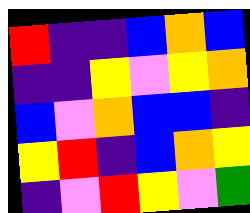[["red", "indigo", "indigo", "blue", "orange", "blue"], ["indigo", "indigo", "yellow", "violet", "yellow", "orange"], ["blue", "violet", "orange", "blue", "blue", "indigo"], ["yellow", "red", "indigo", "blue", "orange", "yellow"], ["indigo", "violet", "red", "yellow", "violet", "green"]]